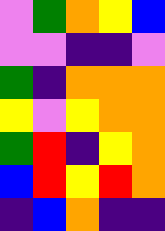[["violet", "green", "orange", "yellow", "blue"], ["violet", "violet", "indigo", "indigo", "violet"], ["green", "indigo", "orange", "orange", "orange"], ["yellow", "violet", "yellow", "orange", "orange"], ["green", "red", "indigo", "yellow", "orange"], ["blue", "red", "yellow", "red", "orange"], ["indigo", "blue", "orange", "indigo", "indigo"]]